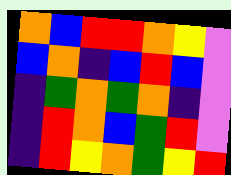[["orange", "blue", "red", "red", "orange", "yellow", "violet"], ["blue", "orange", "indigo", "blue", "red", "blue", "violet"], ["indigo", "green", "orange", "green", "orange", "indigo", "violet"], ["indigo", "red", "orange", "blue", "green", "red", "violet"], ["indigo", "red", "yellow", "orange", "green", "yellow", "red"]]